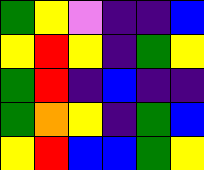[["green", "yellow", "violet", "indigo", "indigo", "blue"], ["yellow", "red", "yellow", "indigo", "green", "yellow"], ["green", "red", "indigo", "blue", "indigo", "indigo"], ["green", "orange", "yellow", "indigo", "green", "blue"], ["yellow", "red", "blue", "blue", "green", "yellow"]]